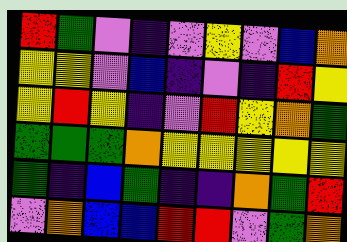[["red", "green", "violet", "indigo", "violet", "yellow", "violet", "blue", "orange"], ["yellow", "yellow", "violet", "blue", "indigo", "violet", "indigo", "red", "yellow"], ["yellow", "red", "yellow", "indigo", "violet", "red", "yellow", "orange", "green"], ["green", "green", "green", "orange", "yellow", "yellow", "yellow", "yellow", "yellow"], ["green", "indigo", "blue", "green", "indigo", "indigo", "orange", "green", "red"], ["violet", "orange", "blue", "blue", "red", "red", "violet", "green", "orange"]]